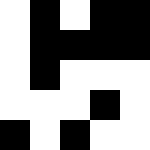[["white", "black", "white", "black", "black"], ["white", "black", "black", "black", "black"], ["white", "black", "white", "white", "white"], ["white", "white", "white", "black", "white"], ["black", "white", "black", "white", "white"]]